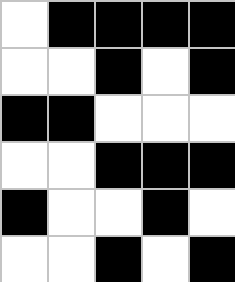[["white", "black", "black", "black", "black"], ["white", "white", "black", "white", "black"], ["black", "black", "white", "white", "white"], ["white", "white", "black", "black", "black"], ["black", "white", "white", "black", "white"], ["white", "white", "black", "white", "black"]]